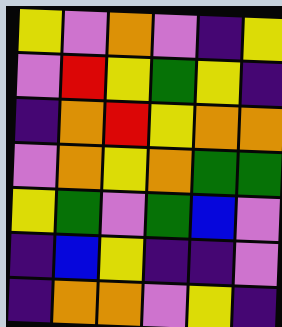[["yellow", "violet", "orange", "violet", "indigo", "yellow"], ["violet", "red", "yellow", "green", "yellow", "indigo"], ["indigo", "orange", "red", "yellow", "orange", "orange"], ["violet", "orange", "yellow", "orange", "green", "green"], ["yellow", "green", "violet", "green", "blue", "violet"], ["indigo", "blue", "yellow", "indigo", "indigo", "violet"], ["indigo", "orange", "orange", "violet", "yellow", "indigo"]]